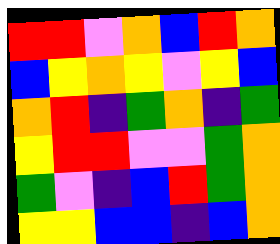[["red", "red", "violet", "orange", "blue", "red", "orange"], ["blue", "yellow", "orange", "yellow", "violet", "yellow", "blue"], ["orange", "red", "indigo", "green", "orange", "indigo", "green"], ["yellow", "red", "red", "violet", "violet", "green", "orange"], ["green", "violet", "indigo", "blue", "red", "green", "orange"], ["yellow", "yellow", "blue", "blue", "indigo", "blue", "orange"]]